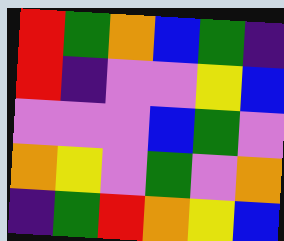[["red", "green", "orange", "blue", "green", "indigo"], ["red", "indigo", "violet", "violet", "yellow", "blue"], ["violet", "violet", "violet", "blue", "green", "violet"], ["orange", "yellow", "violet", "green", "violet", "orange"], ["indigo", "green", "red", "orange", "yellow", "blue"]]